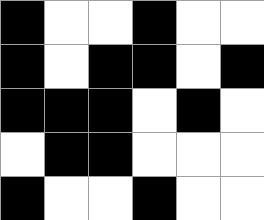[["black", "white", "white", "black", "white", "white"], ["black", "white", "black", "black", "white", "black"], ["black", "black", "black", "white", "black", "white"], ["white", "black", "black", "white", "white", "white"], ["black", "white", "white", "black", "white", "white"]]